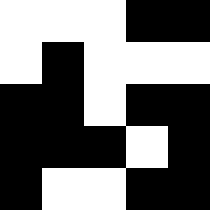[["white", "white", "white", "black", "black"], ["white", "black", "white", "white", "white"], ["black", "black", "white", "black", "black"], ["black", "black", "black", "white", "black"], ["black", "white", "white", "black", "black"]]